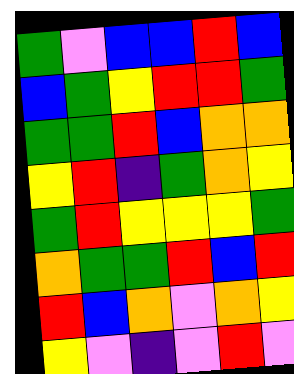[["green", "violet", "blue", "blue", "red", "blue"], ["blue", "green", "yellow", "red", "red", "green"], ["green", "green", "red", "blue", "orange", "orange"], ["yellow", "red", "indigo", "green", "orange", "yellow"], ["green", "red", "yellow", "yellow", "yellow", "green"], ["orange", "green", "green", "red", "blue", "red"], ["red", "blue", "orange", "violet", "orange", "yellow"], ["yellow", "violet", "indigo", "violet", "red", "violet"]]